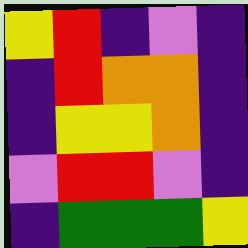[["yellow", "red", "indigo", "violet", "indigo"], ["indigo", "red", "orange", "orange", "indigo"], ["indigo", "yellow", "yellow", "orange", "indigo"], ["violet", "red", "red", "violet", "indigo"], ["indigo", "green", "green", "green", "yellow"]]